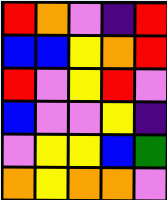[["red", "orange", "violet", "indigo", "red"], ["blue", "blue", "yellow", "orange", "red"], ["red", "violet", "yellow", "red", "violet"], ["blue", "violet", "violet", "yellow", "indigo"], ["violet", "yellow", "yellow", "blue", "green"], ["orange", "yellow", "orange", "orange", "violet"]]